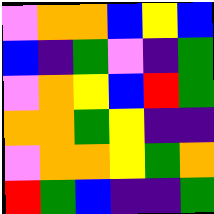[["violet", "orange", "orange", "blue", "yellow", "blue"], ["blue", "indigo", "green", "violet", "indigo", "green"], ["violet", "orange", "yellow", "blue", "red", "green"], ["orange", "orange", "green", "yellow", "indigo", "indigo"], ["violet", "orange", "orange", "yellow", "green", "orange"], ["red", "green", "blue", "indigo", "indigo", "green"]]